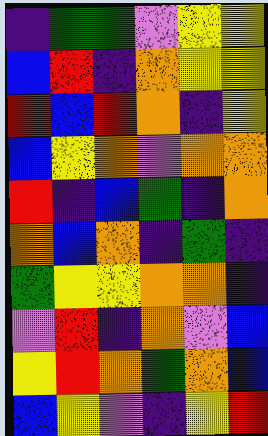[["indigo", "green", "green", "violet", "yellow", "yellow"], ["blue", "red", "indigo", "orange", "yellow", "yellow"], ["red", "blue", "red", "orange", "indigo", "yellow"], ["blue", "yellow", "orange", "violet", "orange", "orange"], ["red", "indigo", "blue", "green", "indigo", "orange"], ["orange", "blue", "orange", "indigo", "green", "indigo"], ["green", "yellow", "yellow", "orange", "orange", "indigo"], ["violet", "red", "indigo", "orange", "violet", "blue"], ["yellow", "red", "orange", "green", "orange", "blue"], ["blue", "yellow", "violet", "indigo", "yellow", "red"]]